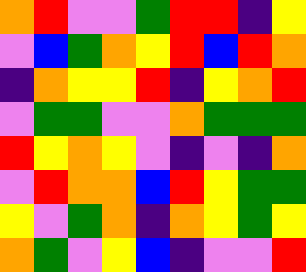[["orange", "red", "violet", "violet", "green", "red", "red", "indigo", "yellow"], ["violet", "blue", "green", "orange", "yellow", "red", "blue", "red", "orange"], ["indigo", "orange", "yellow", "yellow", "red", "indigo", "yellow", "orange", "red"], ["violet", "green", "green", "violet", "violet", "orange", "green", "green", "green"], ["red", "yellow", "orange", "yellow", "violet", "indigo", "violet", "indigo", "orange"], ["violet", "red", "orange", "orange", "blue", "red", "yellow", "green", "green"], ["yellow", "violet", "green", "orange", "indigo", "orange", "yellow", "green", "yellow"], ["orange", "green", "violet", "yellow", "blue", "indigo", "violet", "violet", "red"]]